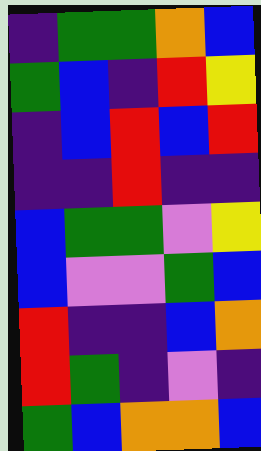[["indigo", "green", "green", "orange", "blue"], ["green", "blue", "indigo", "red", "yellow"], ["indigo", "blue", "red", "blue", "red"], ["indigo", "indigo", "red", "indigo", "indigo"], ["blue", "green", "green", "violet", "yellow"], ["blue", "violet", "violet", "green", "blue"], ["red", "indigo", "indigo", "blue", "orange"], ["red", "green", "indigo", "violet", "indigo"], ["green", "blue", "orange", "orange", "blue"]]